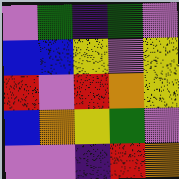[["violet", "green", "indigo", "green", "violet"], ["blue", "blue", "yellow", "violet", "yellow"], ["red", "violet", "red", "orange", "yellow"], ["blue", "orange", "yellow", "green", "violet"], ["violet", "violet", "indigo", "red", "orange"]]